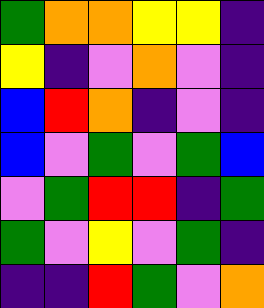[["green", "orange", "orange", "yellow", "yellow", "indigo"], ["yellow", "indigo", "violet", "orange", "violet", "indigo"], ["blue", "red", "orange", "indigo", "violet", "indigo"], ["blue", "violet", "green", "violet", "green", "blue"], ["violet", "green", "red", "red", "indigo", "green"], ["green", "violet", "yellow", "violet", "green", "indigo"], ["indigo", "indigo", "red", "green", "violet", "orange"]]